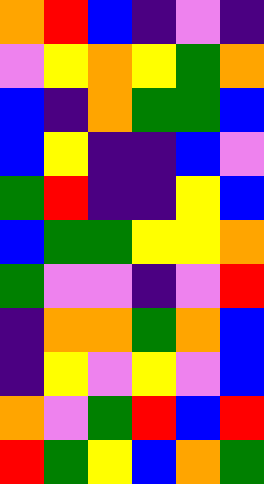[["orange", "red", "blue", "indigo", "violet", "indigo"], ["violet", "yellow", "orange", "yellow", "green", "orange"], ["blue", "indigo", "orange", "green", "green", "blue"], ["blue", "yellow", "indigo", "indigo", "blue", "violet"], ["green", "red", "indigo", "indigo", "yellow", "blue"], ["blue", "green", "green", "yellow", "yellow", "orange"], ["green", "violet", "violet", "indigo", "violet", "red"], ["indigo", "orange", "orange", "green", "orange", "blue"], ["indigo", "yellow", "violet", "yellow", "violet", "blue"], ["orange", "violet", "green", "red", "blue", "red"], ["red", "green", "yellow", "blue", "orange", "green"]]